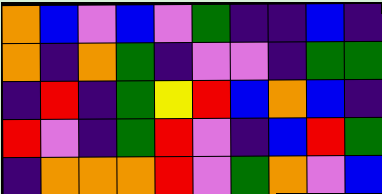[["orange", "blue", "violet", "blue", "violet", "green", "indigo", "indigo", "blue", "indigo"], ["orange", "indigo", "orange", "green", "indigo", "violet", "violet", "indigo", "green", "green"], ["indigo", "red", "indigo", "green", "yellow", "red", "blue", "orange", "blue", "indigo"], ["red", "violet", "indigo", "green", "red", "violet", "indigo", "blue", "red", "green"], ["indigo", "orange", "orange", "orange", "red", "violet", "green", "orange", "violet", "blue"]]